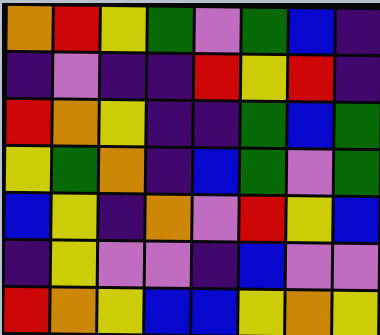[["orange", "red", "yellow", "green", "violet", "green", "blue", "indigo"], ["indigo", "violet", "indigo", "indigo", "red", "yellow", "red", "indigo"], ["red", "orange", "yellow", "indigo", "indigo", "green", "blue", "green"], ["yellow", "green", "orange", "indigo", "blue", "green", "violet", "green"], ["blue", "yellow", "indigo", "orange", "violet", "red", "yellow", "blue"], ["indigo", "yellow", "violet", "violet", "indigo", "blue", "violet", "violet"], ["red", "orange", "yellow", "blue", "blue", "yellow", "orange", "yellow"]]